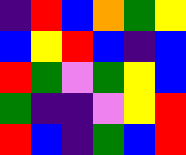[["indigo", "red", "blue", "orange", "green", "yellow"], ["blue", "yellow", "red", "blue", "indigo", "blue"], ["red", "green", "violet", "green", "yellow", "blue"], ["green", "indigo", "indigo", "violet", "yellow", "red"], ["red", "blue", "indigo", "green", "blue", "red"]]